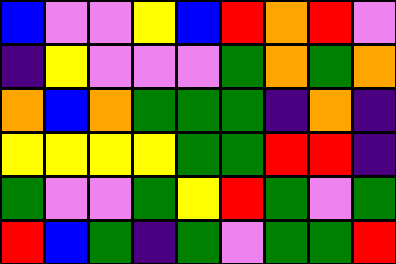[["blue", "violet", "violet", "yellow", "blue", "red", "orange", "red", "violet"], ["indigo", "yellow", "violet", "violet", "violet", "green", "orange", "green", "orange"], ["orange", "blue", "orange", "green", "green", "green", "indigo", "orange", "indigo"], ["yellow", "yellow", "yellow", "yellow", "green", "green", "red", "red", "indigo"], ["green", "violet", "violet", "green", "yellow", "red", "green", "violet", "green"], ["red", "blue", "green", "indigo", "green", "violet", "green", "green", "red"]]